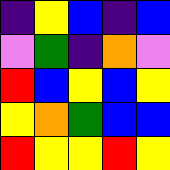[["indigo", "yellow", "blue", "indigo", "blue"], ["violet", "green", "indigo", "orange", "violet"], ["red", "blue", "yellow", "blue", "yellow"], ["yellow", "orange", "green", "blue", "blue"], ["red", "yellow", "yellow", "red", "yellow"]]